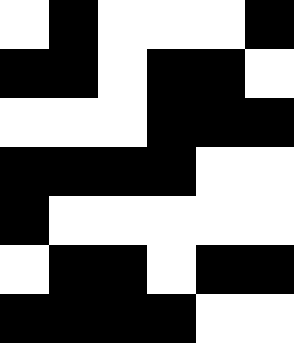[["white", "black", "white", "white", "white", "black"], ["black", "black", "white", "black", "black", "white"], ["white", "white", "white", "black", "black", "black"], ["black", "black", "black", "black", "white", "white"], ["black", "white", "white", "white", "white", "white"], ["white", "black", "black", "white", "black", "black"], ["black", "black", "black", "black", "white", "white"]]